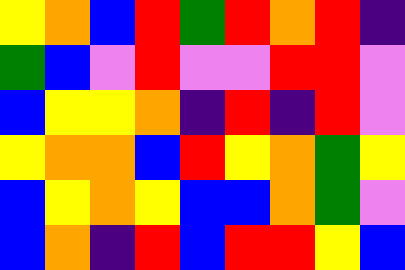[["yellow", "orange", "blue", "red", "green", "red", "orange", "red", "indigo"], ["green", "blue", "violet", "red", "violet", "violet", "red", "red", "violet"], ["blue", "yellow", "yellow", "orange", "indigo", "red", "indigo", "red", "violet"], ["yellow", "orange", "orange", "blue", "red", "yellow", "orange", "green", "yellow"], ["blue", "yellow", "orange", "yellow", "blue", "blue", "orange", "green", "violet"], ["blue", "orange", "indigo", "red", "blue", "red", "red", "yellow", "blue"]]